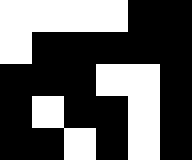[["white", "white", "white", "white", "black", "black"], ["white", "black", "black", "black", "black", "black"], ["black", "black", "black", "white", "white", "black"], ["black", "white", "black", "black", "white", "black"], ["black", "black", "white", "black", "white", "black"]]